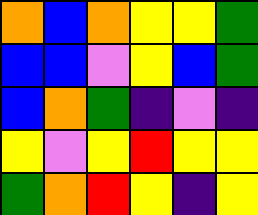[["orange", "blue", "orange", "yellow", "yellow", "green"], ["blue", "blue", "violet", "yellow", "blue", "green"], ["blue", "orange", "green", "indigo", "violet", "indigo"], ["yellow", "violet", "yellow", "red", "yellow", "yellow"], ["green", "orange", "red", "yellow", "indigo", "yellow"]]